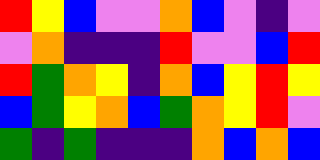[["red", "yellow", "blue", "violet", "violet", "orange", "blue", "violet", "indigo", "violet"], ["violet", "orange", "indigo", "indigo", "indigo", "red", "violet", "violet", "blue", "red"], ["red", "green", "orange", "yellow", "indigo", "orange", "blue", "yellow", "red", "yellow"], ["blue", "green", "yellow", "orange", "blue", "green", "orange", "yellow", "red", "violet"], ["green", "indigo", "green", "indigo", "indigo", "indigo", "orange", "blue", "orange", "blue"]]